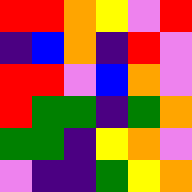[["red", "red", "orange", "yellow", "violet", "red"], ["indigo", "blue", "orange", "indigo", "red", "violet"], ["red", "red", "violet", "blue", "orange", "violet"], ["red", "green", "green", "indigo", "green", "orange"], ["green", "green", "indigo", "yellow", "orange", "violet"], ["violet", "indigo", "indigo", "green", "yellow", "orange"]]